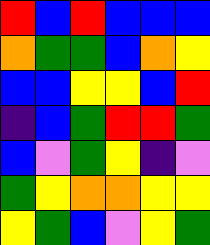[["red", "blue", "red", "blue", "blue", "blue"], ["orange", "green", "green", "blue", "orange", "yellow"], ["blue", "blue", "yellow", "yellow", "blue", "red"], ["indigo", "blue", "green", "red", "red", "green"], ["blue", "violet", "green", "yellow", "indigo", "violet"], ["green", "yellow", "orange", "orange", "yellow", "yellow"], ["yellow", "green", "blue", "violet", "yellow", "green"]]